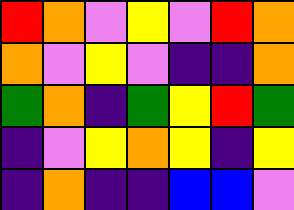[["red", "orange", "violet", "yellow", "violet", "red", "orange"], ["orange", "violet", "yellow", "violet", "indigo", "indigo", "orange"], ["green", "orange", "indigo", "green", "yellow", "red", "green"], ["indigo", "violet", "yellow", "orange", "yellow", "indigo", "yellow"], ["indigo", "orange", "indigo", "indigo", "blue", "blue", "violet"]]